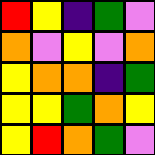[["red", "yellow", "indigo", "green", "violet"], ["orange", "violet", "yellow", "violet", "orange"], ["yellow", "orange", "orange", "indigo", "green"], ["yellow", "yellow", "green", "orange", "yellow"], ["yellow", "red", "orange", "green", "violet"]]